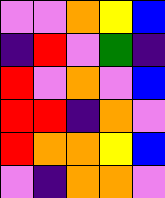[["violet", "violet", "orange", "yellow", "blue"], ["indigo", "red", "violet", "green", "indigo"], ["red", "violet", "orange", "violet", "blue"], ["red", "red", "indigo", "orange", "violet"], ["red", "orange", "orange", "yellow", "blue"], ["violet", "indigo", "orange", "orange", "violet"]]